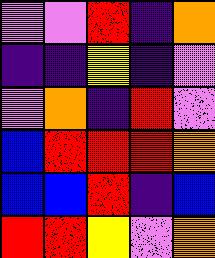[["violet", "violet", "red", "indigo", "orange"], ["indigo", "indigo", "yellow", "indigo", "violet"], ["violet", "orange", "indigo", "red", "violet"], ["blue", "red", "red", "red", "orange"], ["blue", "blue", "red", "indigo", "blue"], ["red", "red", "yellow", "violet", "orange"]]